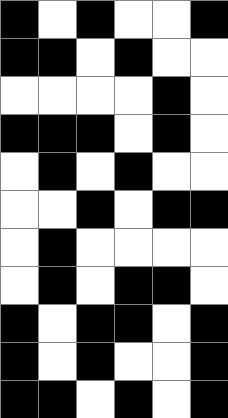[["black", "white", "black", "white", "white", "black"], ["black", "black", "white", "black", "white", "white"], ["white", "white", "white", "white", "black", "white"], ["black", "black", "black", "white", "black", "white"], ["white", "black", "white", "black", "white", "white"], ["white", "white", "black", "white", "black", "black"], ["white", "black", "white", "white", "white", "white"], ["white", "black", "white", "black", "black", "white"], ["black", "white", "black", "black", "white", "black"], ["black", "white", "black", "white", "white", "black"], ["black", "black", "white", "black", "white", "black"]]